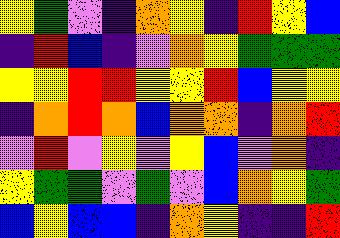[["yellow", "green", "violet", "indigo", "orange", "yellow", "indigo", "red", "yellow", "blue"], ["indigo", "red", "blue", "indigo", "violet", "orange", "yellow", "green", "green", "green"], ["yellow", "yellow", "red", "red", "yellow", "yellow", "red", "blue", "yellow", "yellow"], ["indigo", "orange", "red", "orange", "blue", "orange", "orange", "indigo", "orange", "red"], ["violet", "red", "violet", "yellow", "violet", "yellow", "blue", "violet", "orange", "indigo"], ["yellow", "green", "green", "violet", "green", "violet", "blue", "orange", "yellow", "green"], ["blue", "yellow", "blue", "blue", "indigo", "orange", "yellow", "indigo", "indigo", "red"]]